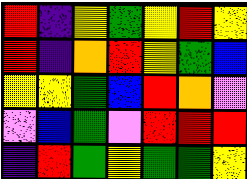[["red", "indigo", "yellow", "green", "yellow", "red", "yellow"], ["red", "indigo", "orange", "red", "yellow", "green", "blue"], ["yellow", "yellow", "green", "blue", "red", "orange", "violet"], ["violet", "blue", "green", "violet", "red", "red", "red"], ["indigo", "red", "green", "yellow", "green", "green", "yellow"]]